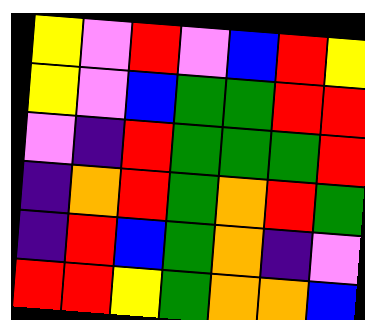[["yellow", "violet", "red", "violet", "blue", "red", "yellow"], ["yellow", "violet", "blue", "green", "green", "red", "red"], ["violet", "indigo", "red", "green", "green", "green", "red"], ["indigo", "orange", "red", "green", "orange", "red", "green"], ["indigo", "red", "blue", "green", "orange", "indigo", "violet"], ["red", "red", "yellow", "green", "orange", "orange", "blue"]]